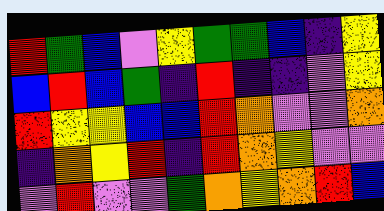[["red", "green", "blue", "violet", "yellow", "green", "green", "blue", "indigo", "yellow"], ["blue", "red", "blue", "green", "indigo", "red", "indigo", "indigo", "violet", "yellow"], ["red", "yellow", "yellow", "blue", "blue", "red", "orange", "violet", "violet", "orange"], ["indigo", "orange", "yellow", "red", "indigo", "red", "orange", "yellow", "violet", "violet"], ["violet", "red", "violet", "violet", "green", "orange", "yellow", "orange", "red", "blue"]]